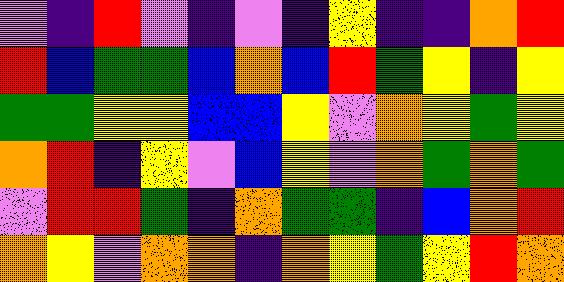[["violet", "indigo", "red", "violet", "indigo", "violet", "indigo", "yellow", "indigo", "indigo", "orange", "red"], ["red", "blue", "green", "green", "blue", "orange", "blue", "red", "green", "yellow", "indigo", "yellow"], ["green", "green", "yellow", "yellow", "blue", "blue", "yellow", "violet", "orange", "yellow", "green", "yellow"], ["orange", "red", "indigo", "yellow", "violet", "blue", "yellow", "violet", "orange", "green", "orange", "green"], ["violet", "red", "red", "green", "indigo", "orange", "green", "green", "indigo", "blue", "orange", "red"], ["orange", "yellow", "violet", "orange", "orange", "indigo", "orange", "yellow", "green", "yellow", "red", "orange"]]